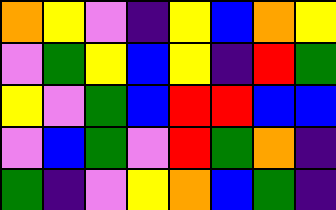[["orange", "yellow", "violet", "indigo", "yellow", "blue", "orange", "yellow"], ["violet", "green", "yellow", "blue", "yellow", "indigo", "red", "green"], ["yellow", "violet", "green", "blue", "red", "red", "blue", "blue"], ["violet", "blue", "green", "violet", "red", "green", "orange", "indigo"], ["green", "indigo", "violet", "yellow", "orange", "blue", "green", "indigo"]]